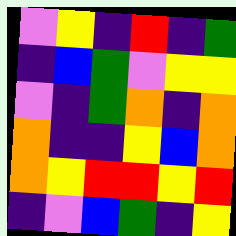[["violet", "yellow", "indigo", "red", "indigo", "green"], ["indigo", "blue", "green", "violet", "yellow", "yellow"], ["violet", "indigo", "green", "orange", "indigo", "orange"], ["orange", "indigo", "indigo", "yellow", "blue", "orange"], ["orange", "yellow", "red", "red", "yellow", "red"], ["indigo", "violet", "blue", "green", "indigo", "yellow"]]